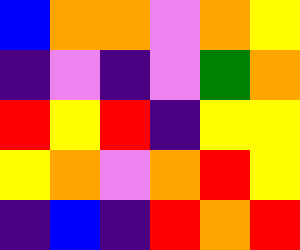[["blue", "orange", "orange", "violet", "orange", "yellow"], ["indigo", "violet", "indigo", "violet", "green", "orange"], ["red", "yellow", "red", "indigo", "yellow", "yellow"], ["yellow", "orange", "violet", "orange", "red", "yellow"], ["indigo", "blue", "indigo", "red", "orange", "red"]]